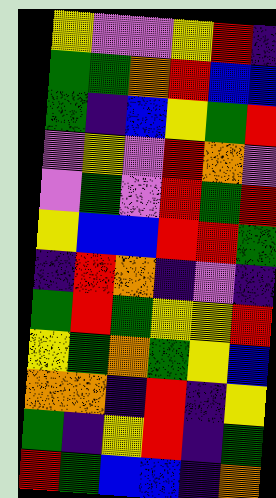[["yellow", "violet", "violet", "yellow", "red", "indigo"], ["green", "green", "orange", "red", "blue", "blue"], ["green", "indigo", "blue", "yellow", "green", "red"], ["violet", "yellow", "violet", "red", "orange", "violet"], ["violet", "green", "violet", "red", "green", "red"], ["yellow", "blue", "blue", "red", "red", "green"], ["indigo", "red", "orange", "indigo", "violet", "indigo"], ["green", "red", "green", "yellow", "yellow", "red"], ["yellow", "green", "orange", "green", "yellow", "blue"], ["orange", "orange", "indigo", "red", "indigo", "yellow"], ["green", "indigo", "yellow", "red", "indigo", "green"], ["red", "green", "blue", "blue", "indigo", "orange"]]